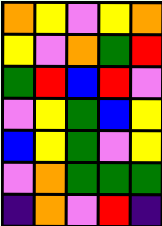[["orange", "yellow", "violet", "yellow", "orange"], ["yellow", "violet", "orange", "green", "red"], ["green", "red", "blue", "red", "violet"], ["violet", "yellow", "green", "blue", "yellow"], ["blue", "yellow", "green", "violet", "yellow"], ["violet", "orange", "green", "green", "green"], ["indigo", "orange", "violet", "red", "indigo"]]